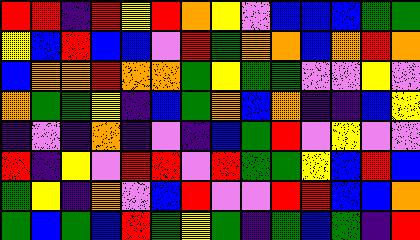[["red", "red", "indigo", "red", "yellow", "red", "orange", "yellow", "violet", "blue", "blue", "blue", "green", "green"], ["yellow", "blue", "red", "blue", "blue", "violet", "red", "green", "orange", "orange", "blue", "orange", "red", "orange"], ["blue", "orange", "orange", "red", "orange", "orange", "green", "yellow", "green", "green", "violet", "violet", "yellow", "violet"], ["orange", "green", "green", "yellow", "indigo", "blue", "green", "orange", "blue", "orange", "indigo", "indigo", "blue", "yellow"], ["indigo", "violet", "indigo", "orange", "indigo", "violet", "indigo", "blue", "green", "red", "violet", "yellow", "violet", "violet"], ["red", "indigo", "yellow", "violet", "red", "red", "violet", "red", "green", "green", "yellow", "blue", "red", "blue"], ["green", "yellow", "indigo", "orange", "violet", "blue", "red", "violet", "violet", "red", "red", "blue", "blue", "orange"], ["green", "blue", "green", "blue", "red", "green", "yellow", "green", "indigo", "green", "blue", "green", "indigo", "red"]]